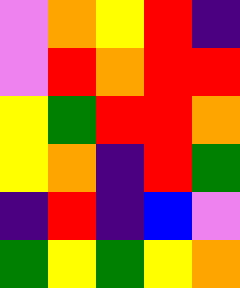[["violet", "orange", "yellow", "red", "indigo"], ["violet", "red", "orange", "red", "red"], ["yellow", "green", "red", "red", "orange"], ["yellow", "orange", "indigo", "red", "green"], ["indigo", "red", "indigo", "blue", "violet"], ["green", "yellow", "green", "yellow", "orange"]]